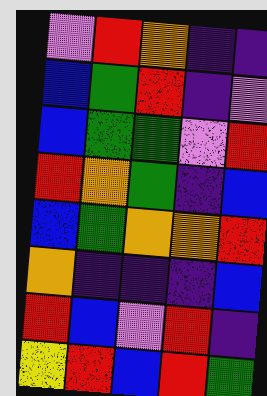[["violet", "red", "orange", "indigo", "indigo"], ["blue", "green", "red", "indigo", "violet"], ["blue", "green", "green", "violet", "red"], ["red", "orange", "green", "indigo", "blue"], ["blue", "green", "orange", "orange", "red"], ["orange", "indigo", "indigo", "indigo", "blue"], ["red", "blue", "violet", "red", "indigo"], ["yellow", "red", "blue", "red", "green"]]